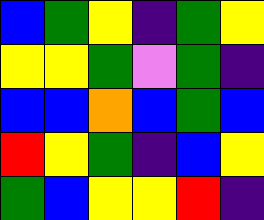[["blue", "green", "yellow", "indigo", "green", "yellow"], ["yellow", "yellow", "green", "violet", "green", "indigo"], ["blue", "blue", "orange", "blue", "green", "blue"], ["red", "yellow", "green", "indigo", "blue", "yellow"], ["green", "blue", "yellow", "yellow", "red", "indigo"]]